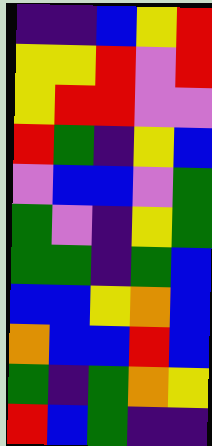[["indigo", "indigo", "blue", "yellow", "red"], ["yellow", "yellow", "red", "violet", "red"], ["yellow", "red", "red", "violet", "violet"], ["red", "green", "indigo", "yellow", "blue"], ["violet", "blue", "blue", "violet", "green"], ["green", "violet", "indigo", "yellow", "green"], ["green", "green", "indigo", "green", "blue"], ["blue", "blue", "yellow", "orange", "blue"], ["orange", "blue", "blue", "red", "blue"], ["green", "indigo", "green", "orange", "yellow"], ["red", "blue", "green", "indigo", "indigo"]]